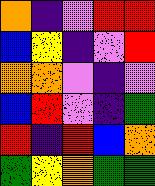[["orange", "indigo", "violet", "red", "red"], ["blue", "yellow", "indigo", "violet", "red"], ["orange", "orange", "violet", "indigo", "violet"], ["blue", "red", "violet", "indigo", "green"], ["red", "indigo", "red", "blue", "orange"], ["green", "yellow", "orange", "green", "green"]]